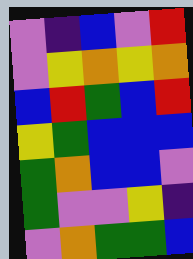[["violet", "indigo", "blue", "violet", "red"], ["violet", "yellow", "orange", "yellow", "orange"], ["blue", "red", "green", "blue", "red"], ["yellow", "green", "blue", "blue", "blue"], ["green", "orange", "blue", "blue", "violet"], ["green", "violet", "violet", "yellow", "indigo"], ["violet", "orange", "green", "green", "blue"]]